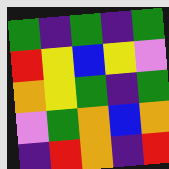[["green", "indigo", "green", "indigo", "green"], ["red", "yellow", "blue", "yellow", "violet"], ["orange", "yellow", "green", "indigo", "green"], ["violet", "green", "orange", "blue", "orange"], ["indigo", "red", "orange", "indigo", "red"]]